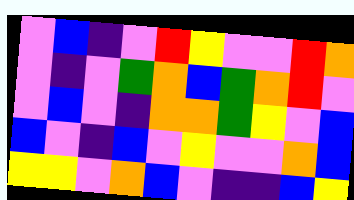[["violet", "blue", "indigo", "violet", "red", "yellow", "violet", "violet", "red", "orange"], ["violet", "indigo", "violet", "green", "orange", "blue", "green", "orange", "red", "violet"], ["violet", "blue", "violet", "indigo", "orange", "orange", "green", "yellow", "violet", "blue"], ["blue", "violet", "indigo", "blue", "violet", "yellow", "violet", "violet", "orange", "blue"], ["yellow", "yellow", "violet", "orange", "blue", "violet", "indigo", "indigo", "blue", "yellow"]]